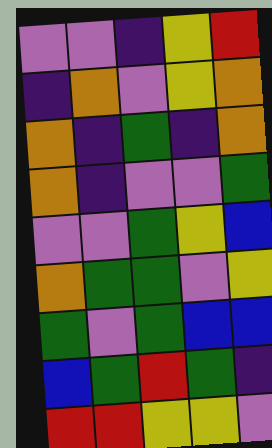[["violet", "violet", "indigo", "yellow", "red"], ["indigo", "orange", "violet", "yellow", "orange"], ["orange", "indigo", "green", "indigo", "orange"], ["orange", "indigo", "violet", "violet", "green"], ["violet", "violet", "green", "yellow", "blue"], ["orange", "green", "green", "violet", "yellow"], ["green", "violet", "green", "blue", "blue"], ["blue", "green", "red", "green", "indigo"], ["red", "red", "yellow", "yellow", "violet"]]